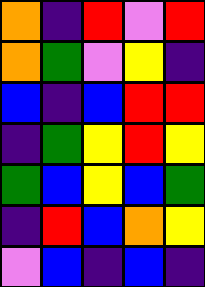[["orange", "indigo", "red", "violet", "red"], ["orange", "green", "violet", "yellow", "indigo"], ["blue", "indigo", "blue", "red", "red"], ["indigo", "green", "yellow", "red", "yellow"], ["green", "blue", "yellow", "blue", "green"], ["indigo", "red", "blue", "orange", "yellow"], ["violet", "blue", "indigo", "blue", "indigo"]]